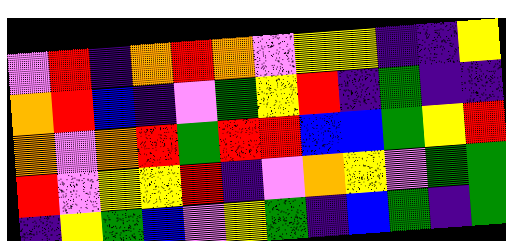[["violet", "red", "indigo", "orange", "red", "orange", "violet", "yellow", "yellow", "indigo", "indigo", "yellow"], ["orange", "red", "blue", "indigo", "violet", "green", "yellow", "red", "indigo", "green", "indigo", "indigo"], ["orange", "violet", "orange", "red", "green", "red", "red", "blue", "blue", "green", "yellow", "red"], ["red", "violet", "yellow", "yellow", "red", "indigo", "violet", "orange", "yellow", "violet", "green", "green"], ["indigo", "yellow", "green", "blue", "violet", "yellow", "green", "indigo", "blue", "green", "indigo", "green"]]